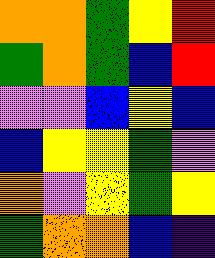[["orange", "orange", "green", "yellow", "red"], ["green", "orange", "green", "blue", "red"], ["violet", "violet", "blue", "yellow", "blue"], ["blue", "yellow", "yellow", "green", "violet"], ["orange", "violet", "yellow", "green", "yellow"], ["green", "orange", "orange", "blue", "indigo"]]